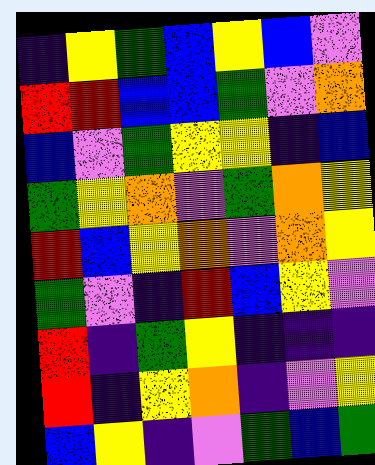[["indigo", "yellow", "green", "blue", "yellow", "blue", "violet"], ["red", "red", "blue", "blue", "green", "violet", "orange"], ["blue", "violet", "green", "yellow", "yellow", "indigo", "blue"], ["green", "yellow", "orange", "violet", "green", "orange", "yellow"], ["red", "blue", "yellow", "orange", "violet", "orange", "yellow"], ["green", "violet", "indigo", "red", "blue", "yellow", "violet"], ["red", "indigo", "green", "yellow", "indigo", "indigo", "indigo"], ["red", "indigo", "yellow", "orange", "indigo", "violet", "yellow"], ["blue", "yellow", "indigo", "violet", "green", "blue", "green"]]